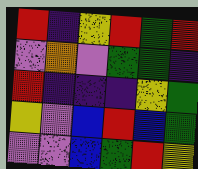[["red", "indigo", "yellow", "red", "green", "red"], ["violet", "orange", "violet", "green", "green", "indigo"], ["red", "indigo", "indigo", "indigo", "yellow", "green"], ["yellow", "violet", "blue", "red", "blue", "green"], ["violet", "violet", "blue", "green", "red", "yellow"]]